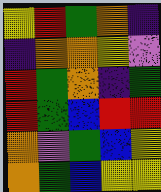[["yellow", "red", "green", "orange", "indigo"], ["indigo", "orange", "orange", "yellow", "violet"], ["red", "green", "orange", "indigo", "green"], ["red", "green", "blue", "red", "red"], ["orange", "violet", "green", "blue", "yellow"], ["orange", "green", "blue", "yellow", "yellow"]]